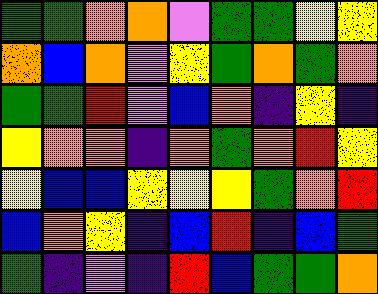[["green", "green", "orange", "orange", "violet", "green", "green", "yellow", "yellow"], ["orange", "blue", "orange", "violet", "yellow", "green", "orange", "green", "orange"], ["green", "green", "red", "violet", "blue", "orange", "indigo", "yellow", "indigo"], ["yellow", "orange", "orange", "indigo", "orange", "green", "orange", "red", "yellow"], ["yellow", "blue", "blue", "yellow", "yellow", "yellow", "green", "orange", "red"], ["blue", "orange", "yellow", "indigo", "blue", "red", "indigo", "blue", "green"], ["green", "indigo", "violet", "indigo", "red", "blue", "green", "green", "orange"]]